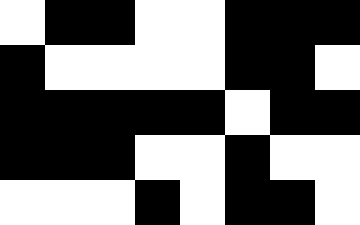[["white", "black", "black", "white", "white", "black", "black", "black"], ["black", "white", "white", "white", "white", "black", "black", "white"], ["black", "black", "black", "black", "black", "white", "black", "black"], ["black", "black", "black", "white", "white", "black", "white", "white"], ["white", "white", "white", "black", "white", "black", "black", "white"]]